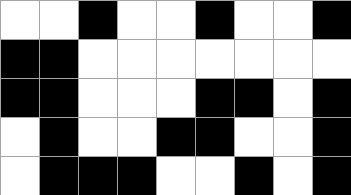[["white", "white", "black", "white", "white", "black", "white", "white", "black"], ["black", "black", "white", "white", "white", "white", "white", "white", "white"], ["black", "black", "white", "white", "white", "black", "black", "white", "black"], ["white", "black", "white", "white", "black", "black", "white", "white", "black"], ["white", "black", "black", "black", "white", "white", "black", "white", "black"]]